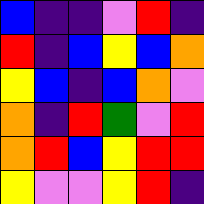[["blue", "indigo", "indigo", "violet", "red", "indigo"], ["red", "indigo", "blue", "yellow", "blue", "orange"], ["yellow", "blue", "indigo", "blue", "orange", "violet"], ["orange", "indigo", "red", "green", "violet", "red"], ["orange", "red", "blue", "yellow", "red", "red"], ["yellow", "violet", "violet", "yellow", "red", "indigo"]]